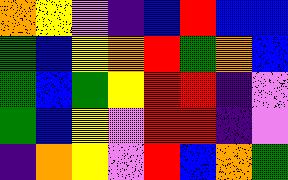[["orange", "yellow", "violet", "indigo", "blue", "red", "blue", "blue"], ["green", "blue", "yellow", "orange", "red", "green", "orange", "blue"], ["green", "blue", "green", "yellow", "red", "red", "indigo", "violet"], ["green", "blue", "yellow", "violet", "red", "red", "indigo", "violet"], ["indigo", "orange", "yellow", "violet", "red", "blue", "orange", "green"]]